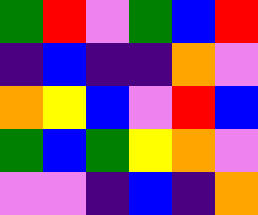[["green", "red", "violet", "green", "blue", "red"], ["indigo", "blue", "indigo", "indigo", "orange", "violet"], ["orange", "yellow", "blue", "violet", "red", "blue"], ["green", "blue", "green", "yellow", "orange", "violet"], ["violet", "violet", "indigo", "blue", "indigo", "orange"]]